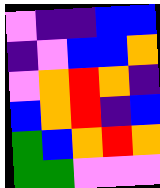[["violet", "indigo", "indigo", "blue", "blue"], ["indigo", "violet", "blue", "blue", "orange"], ["violet", "orange", "red", "orange", "indigo"], ["blue", "orange", "red", "indigo", "blue"], ["green", "blue", "orange", "red", "orange"], ["green", "green", "violet", "violet", "violet"]]